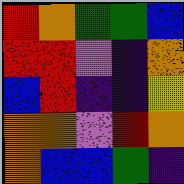[["red", "orange", "green", "green", "blue"], ["red", "red", "violet", "indigo", "orange"], ["blue", "red", "indigo", "indigo", "yellow"], ["orange", "orange", "violet", "red", "orange"], ["orange", "blue", "blue", "green", "indigo"]]